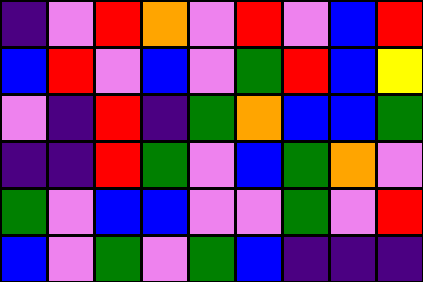[["indigo", "violet", "red", "orange", "violet", "red", "violet", "blue", "red"], ["blue", "red", "violet", "blue", "violet", "green", "red", "blue", "yellow"], ["violet", "indigo", "red", "indigo", "green", "orange", "blue", "blue", "green"], ["indigo", "indigo", "red", "green", "violet", "blue", "green", "orange", "violet"], ["green", "violet", "blue", "blue", "violet", "violet", "green", "violet", "red"], ["blue", "violet", "green", "violet", "green", "blue", "indigo", "indigo", "indigo"]]